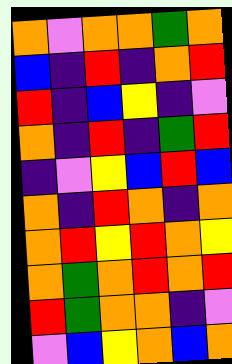[["orange", "violet", "orange", "orange", "green", "orange"], ["blue", "indigo", "red", "indigo", "orange", "red"], ["red", "indigo", "blue", "yellow", "indigo", "violet"], ["orange", "indigo", "red", "indigo", "green", "red"], ["indigo", "violet", "yellow", "blue", "red", "blue"], ["orange", "indigo", "red", "orange", "indigo", "orange"], ["orange", "red", "yellow", "red", "orange", "yellow"], ["orange", "green", "orange", "red", "orange", "red"], ["red", "green", "orange", "orange", "indigo", "violet"], ["violet", "blue", "yellow", "orange", "blue", "orange"]]